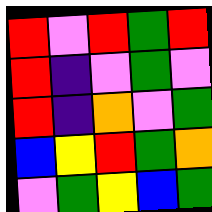[["red", "violet", "red", "green", "red"], ["red", "indigo", "violet", "green", "violet"], ["red", "indigo", "orange", "violet", "green"], ["blue", "yellow", "red", "green", "orange"], ["violet", "green", "yellow", "blue", "green"]]